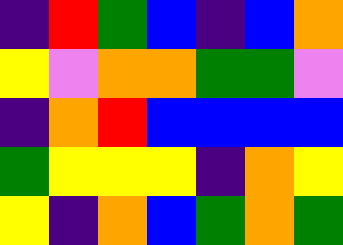[["indigo", "red", "green", "blue", "indigo", "blue", "orange"], ["yellow", "violet", "orange", "orange", "green", "green", "violet"], ["indigo", "orange", "red", "blue", "blue", "blue", "blue"], ["green", "yellow", "yellow", "yellow", "indigo", "orange", "yellow"], ["yellow", "indigo", "orange", "blue", "green", "orange", "green"]]